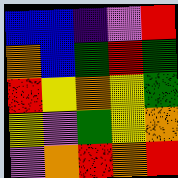[["blue", "blue", "indigo", "violet", "red"], ["orange", "blue", "green", "red", "green"], ["red", "yellow", "orange", "yellow", "green"], ["yellow", "violet", "green", "yellow", "orange"], ["violet", "orange", "red", "orange", "red"]]